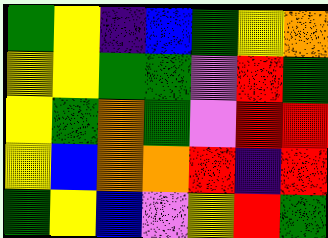[["green", "yellow", "indigo", "blue", "green", "yellow", "orange"], ["yellow", "yellow", "green", "green", "violet", "red", "green"], ["yellow", "green", "orange", "green", "violet", "red", "red"], ["yellow", "blue", "orange", "orange", "red", "indigo", "red"], ["green", "yellow", "blue", "violet", "yellow", "red", "green"]]